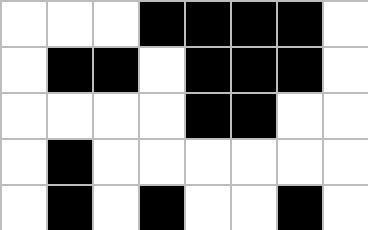[["white", "white", "white", "black", "black", "black", "black", "white"], ["white", "black", "black", "white", "black", "black", "black", "white"], ["white", "white", "white", "white", "black", "black", "white", "white"], ["white", "black", "white", "white", "white", "white", "white", "white"], ["white", "black", "white", "black", "white", "white", "black", "white"]]